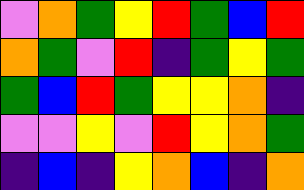[["violet", "orange", "green", "yellow", "red", "green", "blue", "red"], ["orange", "green", "violet", "red", "indigo", "green", "yellow", "green"], ["green", "blue", "red", "green", "yellow", "yellow", "orange", "indigo"], ["violet", "violet", "yellow", "violet", "red", "yellow", "orange", "green"], ["indigo", "blue", "indigo", "yellow", "orange", "blue", "indigo", "orange"]]